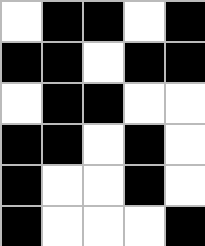[["white", "black", "black", "white", "black"], ["black", "black", "white", "black", "black"], ["white", "black", "black", "white", "white"], ["black", "black", "white", "black", "white"], ["black", "white", "white", "black", "white"], ["black", "white", "white", "white", "black"]]